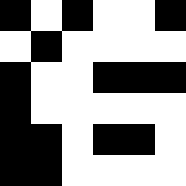[["black", "white", "black", "white", "white", "black"], ["white", "black", "white", "white", "white", "white"], ["black", "white", "white", "black", "black", "black"], ["black", "white", "white", "white", "white", "white"], ["black", "black", "white", "black", "black", "white"], ["black", "black", "white", "white", "white", "white"]]